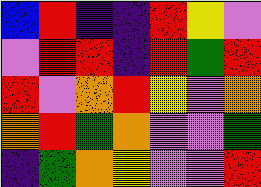[["blue", "red", "indigo", "indigo", "red", "yellow", "violet"], ["violet", "red", "red", "indigo", "red", "green", "red"], ["red", "violet", "orange", "red", "yellow", "violet", "orange"], ["orange", "red", "green", "orange", "violet", "violet", "green"], ["indigo", "green", "orange", "yellow", "violet", "violet", "red"]]